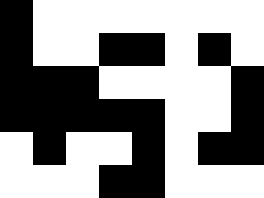[["black", "white", "white", "white", "white", "white", "white", "white"], ["black", "white", "white", "black", "black", "white", "black", "white"], ["black", "black", "black", "white", "white", "white", "white", "black"], ["black", "black", "black", "black", "black", "white", "white", "black"], ["white", "black", "white", "white", "black", "white", "black", "black"], ["white", "white", "white", "black", "black", "white", "white", "white"]]